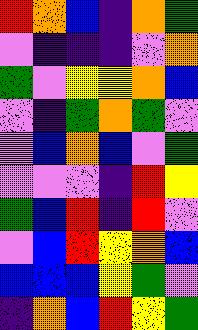[["red", "orange", "blue", "indigo", "orange", "green"], ["violet", "indigo", "indigo", "indigo", "violet", "orange"], ["green", "violet", "yellow", "yellow", "orange", "blue"], ["violet", "indigo", "green", "orange", "green", "violet"], ["violet", "blue", "orange", "blue", "violet", "green"], ["violet", "violet", "violet", "indigo", "red", "yellow"], ["green", "blue", "red", "indigo", "red", "violet"], ["violet", "blue", "red", "yellow", "orange", "blue"], ["blue", "blue", "blue", "yellow", "green", "violet"], ["indigo", "orange", "blue", "red", "yellow", "green"]]